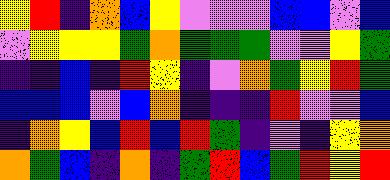[["yellow", "red", "indigo", "orange", "blue", "yellow", "violet", "violet", "violet", "blue", "blue", "violet", "blue"], ["violet", "yellow", "yellow", "yellow", "green", "orange", "green", "green", "green", "violet", "violet", "yellow", "green"], ["indigo", "indigo", "blue", "indigo", "red", "yellow", "indigo", "violet", "orange", "green", "yellow", "red", "green"], ["blue", "blue", "blue", "violet", "blue", "orange", "indigo", "indigo", "indigo", "red", "violet", "violet", "blue"], ["indigo", "orange", "yellow", "blue", "red", "blue", "red", "green", "indigo", "violet", "indigo", "yellow", "orange"], ["orange", "green", "blue", "indigo", "orange", "indigo", "green", "red", "blue", "green", "red", "yellow", "red"]]